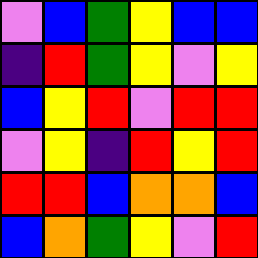[["violet", "blue", "green", "yellow", "blue", "blue"], ["indigo", "red", "green", "yellow", "violet", "yellow"], ["blue", "yellow", "red", "violet", "red", "red"], ["violet", "yellow", "indigo", "red", "yellow", "red"], ["red", "red", "blue", "orange", "orange", "blue"], ["blue", "orange", "green", "yellow", "violet", "red"]]